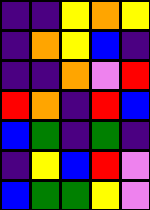[["indigo", "indigo", "yellow", "orange", "yellow"], ["indigo", "orange", "yellow", "blue", "indigo"], ["indigo", "indigo", "orange", "violet", "red"], ["red", "orange", "indigo", "red", "blue"], ["blue", "green", "indigo", "green", "indigo"], ["indigo", "yellow", "blue", "red", "violet"], ["blue", "green", "green", "yellow", "violet"]]